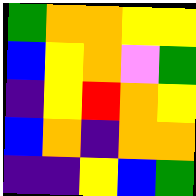[["green", "orange", "orange", "yellow", "yellow"], ["blue", "yellow", "orange", "violet", "green"], ["indigo", "yellow", "red", "orange", "yellow"], ["blue", "orange", "indigo", "orange", "orange"], ["indigo", "indigo", "yellow", "blue", "green"]]